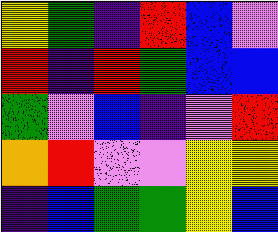[["yellow", "green", "indigo", "red", "blue", "violet"], ["red", "indigo", "red", "green", "blue", "blue"], ["green", "violet", "blue", "indigo", "violet", "red"], ["orange", "red", "violet", "violet", "yellow", "yellow"], ["indigo", "blue", "green", "green", "yellow", "blue"]]